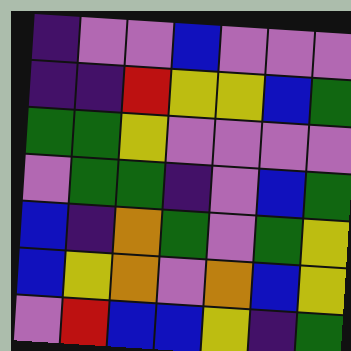[["indigo", "violet", "violet", "blue", "violet", "violet", "violet"], ["indigo", "indigo", "red", "yellow", "yellow", "blue", "green"], ["green", "green", "yellow", "violet", "violet", "violet", "violet"], ["violet", "green", "green", "indigo", "violet", "blue", "green"], ["blue", "indigo", "orange", "green", "violet", "green", "yellow"], ["blue", "yellow", "orange", "violet", "orange", "blue", "yellow"], ["violet", "red", "blue", "blue", "yellow", "indigo", "green"]]